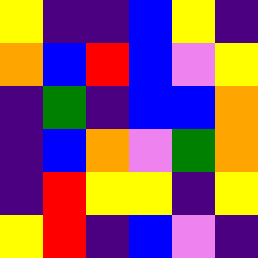[["yellow", "indigo", "indigo", "blue", "yellow", "indigo"], ["orange", "blue", "red", "blue", "violet", "yellow"], ["indigo", "green", "indigo", "blue", "blue", "orange"], ["indigo", "blue", "orange", "violet", "green", "orange"], ["indigo", "red", "yellow", "yellow", "indigo", "yellow"], ["yellow", "red", "indigo", "blue", "violet", "indigo"]]